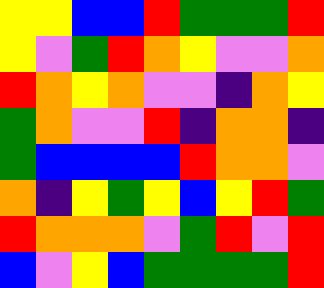[["yellow", "yellow", "blue", "blue", "red", "green", "green", "green", "red"], ["yellow", "violet", "green", "red", "orange", "yellow", "violet", "violet", "orange"], ["red", "orange", "yellow", "orange", "violet", "violet", "indigo", "orange", "yellow"], ["green", "orange", "violet", "violet", "red", "indigo", "orange", "orange", "indigo"], ["green", "blue", "blue", "blue", "blue", "red", "orange", "orange", "violet"], ["orange", "indigo", "yellow", "green", "yellow", "blue", "yellow", "red", "green"], ["red", "orange", "orange", "orange", "violet", "green", "red", "violet", "red"], ["blue", "violet", "yellow", "blue", "green", "green", "green", "green", "red"]]